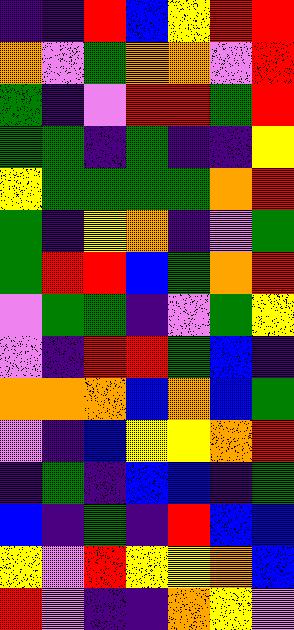[["indigo", "indigo", "red", "blue", "yellow", "red", "red"], ["orange", "violet", "green", "orange", "orange", "violet", "red"], ["green", "indigo", "violet", "red", "red", "green", "red"], ["green", "green", "indigo", "green", "indigo", "indigo", "yellow"], ["yellow", "green", "green", "green", "green", "orange", "red"], ["green", "indigo", "yellow", "orange", "indigo", "violet", "green"], ["green", "red", "red", "blue", "green", "orange", "red"], ["violet", "green", "green", "indigo", "violet", "green", "yellow"], ["violet", "indigo", "red", "red", "green", "blue", "indigo"], ["orange", "orange", "orange", "blue", "orange", "blue", "green"], ["violet", "indigo", "blue", "yellow", "yellow", "orange", "red"], ["indigo", "green", "indigo", "blue", "blue", "indigo", "green"], ["blue", "indigo", "green", "indigo", "red", "blue", "blue"], ["yellow", "violet", "red", "yellow", "yellow", "orange", "blue"], ["red", "violet", "indigo", "indigo", "orange", "yellow", "violet"]]